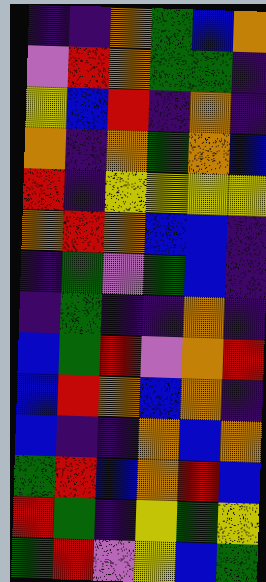[["indigo", "indigo", "orange", "green", "blue", "orange"], ["violet", "red", "orange", "green", "green", "indigo"], ["yellow", "blue", "red", "indigo", "orange", "indigo"], ["orange", "indigo", "orange", "green", "orange", "blue"], ["red", "indigo", "yellow", "yellow", "yellow", "yellow"], ["orange", "red", "orange", "blue", "blue", "indigo"], ["indigo", "green", "violet", "green", "blue", "indigo"], ["indigo", "green", "indigo", "indigo", "orange", "indigo"], ["blue", "green", "red", "violet", "orange", "red"], ["blue", "red", "orange", "blue", "orange", "indigo"], ["blue", "indigo", "indigo", "orange", "blue", "orange"], ["green", "red", "blue", "orange", "red", "blue"], ["red", "green", "indigo", "yellow", "green", "yellow"], ["green", "red", "violet", "yellow", "blue", "green"]]